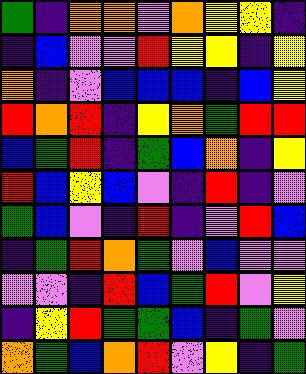[["green", "indigo", "orange", "orange", "violet", "orange", "yellow", "yellow", "indigo"], ["indigo", "blue", "violet", "violet", "red", "yellow", "yellow", "indigo", "yellow"], ["orange", "indigo", "violet", "blue", "blue", "blue", "indigo", "blue", "yellow"], ["red", "orange", "red", "indigo", "yellow", "orange", "green", "red", "red"], ["blue", "green", "red", "indigo", "green", "blue", "orange", "indigo", "yellow"], ["red", "blue", "yellow", "blue", "violet", "indigo", "red", "indigo", "violet"], ["green", "blue", "violet", "indigo", "red", "indigo", "violet", "red", "blue"], ["indigo", "green", "red", "orange", "green", "violet", "blue", "violet", "violet"], ["violet", "violet", "indigo", "red", "blue", "green", "red", "violet", "yellow"], ["indigo", "yellow", "red", "green", "green", "blue", "indigo", "green", "violet"], ["orange", "green", "blue", "orange", "red", "violet", "yellow", "indigo", "green"]]